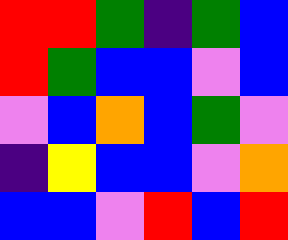[["red", "red", "green", "indigo", "green", "blue"], ["red", "green", "blue", "blue", "violet", "blue"], ["violet", "blue", "orange", "blue", "green", "violet"], ["indigo", "yellow", "blue", "blue", "violet", "orange"], ["blue", "blue", "violet", "red", "blue", "red"]]